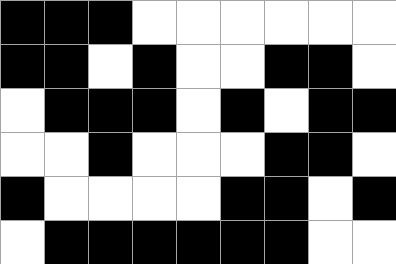[["black", "black", "black", "white", "white", "white", "white", "white", "white"], ["black", "black", "white", "black", "white", "white", "black", "black", "white"], ["white", "black", "black", "black", "white", "black", "white", "black", "black"], ["white", "white", "black", "white", "white", "white", "black", "black", "white"], ["black", "white", "white", "white", "white", "black", "black", "white", "black"], ["white", "black", "black", "black", "black", "black", "black", "white", "white"]]